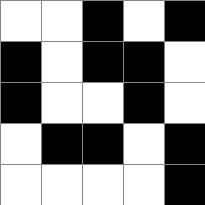[["white", "white", "black", "white", "black"], ["black", "white", "black", "black", "white"], ["black", "white", "white", "black", "white"], ["white", "black", "black", "white", "black"], ["white", "white", "white", "white", "black"]]